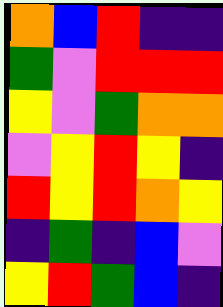[["orange", "blue", "red", "indigo", "indigo"], ["green", "violet", "red", "red", "red"], ["yellow", "violet", "green", "orange", "orange"], ["violet", "yellow", "red", "yellow", "indigo"], ["red", "yellow", "red", "orange", "yellow"], ["indigo", "green", "indigo", "blue", "violet"], ["yellow", "red", "green", "blue", "indigo"]]